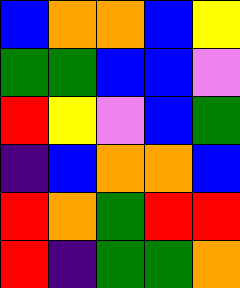[["blue", "orange", "orange", "blue", "yellow"], ["green", "green", "blue", "blue", "violet"], ["red", "yellow", "violet", "blue", "green"], ["indigo", "blue", "orange", "orange", "blue"], ["red", "orange", "green", "red", "red"], ["red", "indigo", "green", "green", "orange"]]